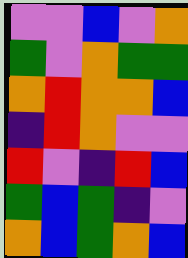[["violet", "violet", "blue", "violet", "orange"], ["green", "violet", "orange", "green", "green"], ["orange", "red", "orange", "orange", "blue"], ["indigo", "red", "orange", "violet", "violet"], ["red", "violet", "indigo", "red", "blue"], ["green", "blue", "green", "indigo", "violet"], ["orange", "blue", "green", "orange", "blue"]]